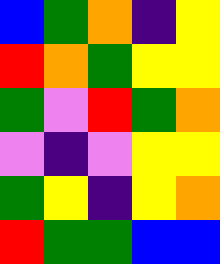[["blue", "green", "orange", "indigo", "yellow"], ["red", "orange", "green", "yellow", "yellow"], ["green", "violet", "red", "green", "orange"], ["violet", "indigo", "violet", "yellow", "yellow"], ["green", "yellow", "indigo", "yellow", "orange"], ["red", "green", "green", "blue", "blue"]]